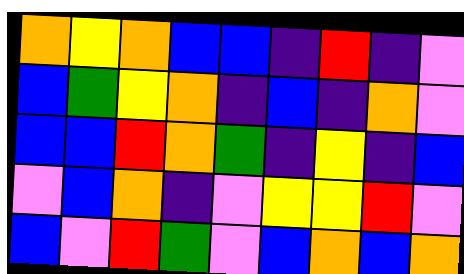[["orange", "yellow", "orange", "blue", "blue", "indigo", "red", "indigo", "violet"], ["blue", "green", "yellow", "orange", "indigo", "blue", "indigo", "orange", "violet"], ["blue", "blue", "red", "orange", "green", "indigo", "yellow", "indigo", "blue"], ["violet", "blue", "orange", "indigo", "violet", "yellow", "yellow", "red", "violet"], ["blue", "violet", "red", "green", "violet", "blue", "orange", "blue", "orange"]]